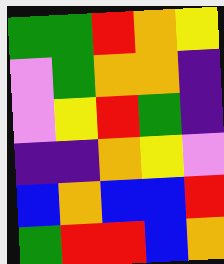[["green", "green", "red", "orange", "yellow"], ["violet", "green", "orange", "orange", "indigo"], ["violet", "yellow", "red", "green", "indigo"], ["indigo", "indigo", "orange", "yellow", "violet"], ["blue", "orange", "blue", "blue", "red"], ["green", "red", "red", "blue", "orange"]]